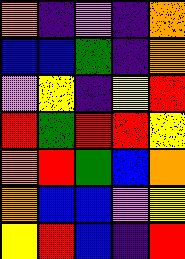[["orange", "indigo", "violet", "indigo", "orange"], ["blue", "blue", "green", "indigo", "orange"], ["violet", "yellow", "indigo", "yellow", "red"], ["red", "green", "red", "red", "yellow"], ["orange", "red", "green", "blue", "orange"], ["orange", "blue", "blue", "violet", "yellow"], ["yellow", "red", "blue", "indigo", "red"]]